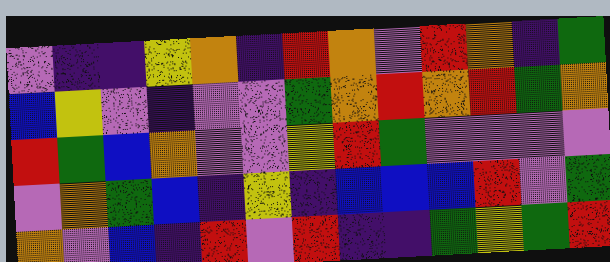[["violet", "indigo", "indigo", "yellow", "orange", "indigo", "red", "orange", "violet", "red", "orange", "indigo", "green"], ["blue", "yellow", "violet", "indigo", "violet", "violet", "green", "orange", "red", "orange", "red", "green", "orange"], ["red", "green", "blue", "orange", "violet", "violet", "yellow", "red", "green", "violet", "violet", "violet", "violet"], ["violet", "orange", "green", "blue", "indigo", "yellow", "indigo", "blue", "blue", "blue", "red", "violet", "green"], ["orange", "violet", "blue", "indigo", "red", "violet", "red", "indigo", "indigo", "green", "yellow", "green", "red"]]